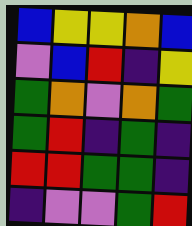[["blue", "yellow", "yellow", "orange", "blue"], ["violet", "blue", "red", "indigo", "yellow"], ["green", "orange", "violet", "orange", "green"], ["green", "red", "indigo", "green", "indigo"], ["red", "red", "green", "green", "indigo"], ["indigo", "violet", "violet", "green", "red"]]